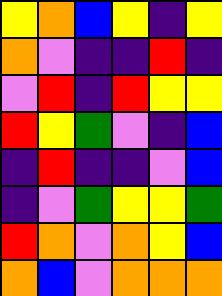[["yellow", "orange", "blue", "yellow", "indigo", "yellow"], ["orange", "violet", "indigo", "indigo", "red", "indigo"], ["violet", "red", "indigo", "red", "yellow", "yellow"], ["red", "yellow", "green", "violet", "indigo", "blue"], ["indigo", "red", "indigo", "indigo", "violet", "blue"], ["indigo", "violet", "green", "yellow", "yellow", "green"], ["red", "orange", "violet", "orange", "yellow", "blue"], ["orange", "blue", "violet", "orange", "orange", "orange"]]